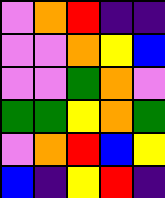[["violet", "orange", "red", "indigo", "indigo"], ["violet", "violet", "orange", "yellow", "blue"], ["violet", "violet", "green", "orange", "violet"], ["green", "green", "yellow", "orange", "green"], ["violet", "orange", "red", "blue", "yellow"], ["blue", "indigo", "yellow", "red", "indigo"]]